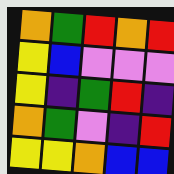[["orange", "green", "red", "orange", "red"], ["yellow", "blue", "violet", "violet", "violet"], ["yellow", "indigo", "green", "red", "indigo"], ["orange", "green", "violet", "indigo", "red"], ["yellow", "yellow", "orange", "blue", "blue"]]